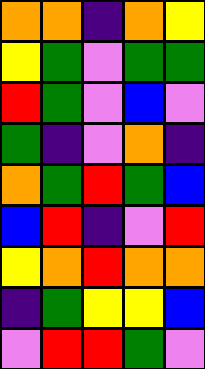[["orange", "orange", "indigo", "orange", "yellow"], ["yellow", "green", "violet", "green", "green"], ["red", "green", "violet", "blue", "violet"], ["green", "indigo", "violet", "orange", "indigo"], ["orange", "green", "red", "green", "blue"], ["blue", "red", "indigo", "violet", "red"], ["yellow", "orange", "red", "orange", "orange"], ["indigo", "green", "yellow", "yellow", "blue"], ["violet", "red", "red", "green", "violet"]]